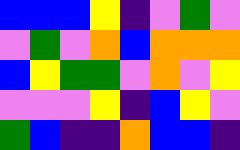[["blue", "blue", "blue", "yellow", "indigo", "violet", "green", "violet"], ["violet", "green", "violet", "orange", "blue", "orange", "orange", "orange"], ["blue", "yellow", "green", "green", "violet", "orange", "violet", "yellow"], ["violet", "violet", "violet", "yellow", "indigo", "blue", "yellow", "violet"], ["green", "blue", "indigo", "indigo", "orange", "blue", "blue", "indigo"]]